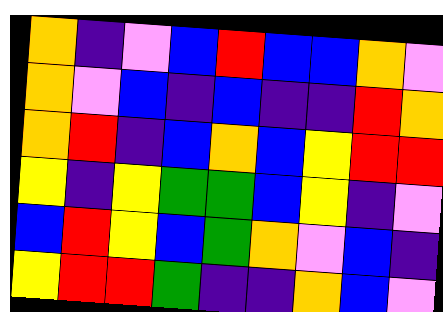[["orange", "indigo", "violet", "blue", "red", "blue", "blue", "orange", "violet"], ["orange", "violet", "blue", "indigo", "blue", "indigo", "indigo", "red", "orange"], ["orange", "red", "indigo", "blue", "orange", "blue", "yellow", "red", "red"], ["yellow", "indigo", "yellow", "green", "green", "blue", "yellow", "indigo", "violet"], ["blue", "red", "yellow", "blue", "green", "orange", "violet", "blue", "indigo"], ["yellow", "red", "red", "green", "indigo", "indigo", "orange", "blue", "violet"]]